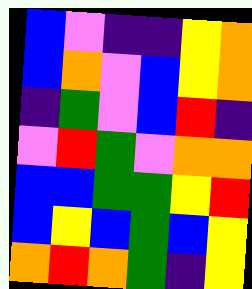[["blue", "violet", "indigo", "indigo", "yellow", "orange"], ["blue", "orange", "violet", "blue", "yellow", "orange"], ["indigo", "green", "violet", "blue", "red", "indigo"], ["violet", "red", "green", "violet", "orange", "orange"], ["blue", "blue", "green", "green", "yellow", "red"], ["blue", "yellow", "blue", "green", "blue", "yellow"], ["orange", "red", "orange", "green", "indigo", "yellow"]]